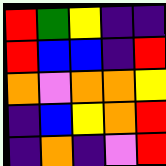[["red", "green", "yellow", "indigo", "indigo"], ["red", "blue", "blue", "indigo", "red"], ["orange", "violet", "orange", "orange", "yellow"], ["indigo", "blue", "yellow", "orange", "red"], ["indigo", "orange", "indigo", "violet", "red"]]